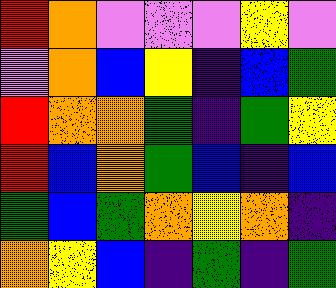[["red", "orange", "violet", "violet", "violet", "yellow", "violet"], ["violet", "orange", "blue", "yellow", "indigo", "blue", "green"], ["red", "orange", "orange", "green", "indigo", "green", "yellow"], ["red", "blue", "orange", "green", "blue", "indigo", "blue"], ["green", "blue", "green", "orange", "yellow", "orange", "indigo"], ["orange", "yellow", "blue", "indigo", "green", "indigo", "green"]]